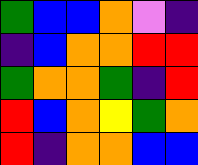[["green", "blue", "blue", "orange", "violet", "indigo"], ["indigo", "blue", "orange", "orange", "red", "red"], ["green", "orange", "orange", "green", "indigo", "red"], ["red", "blue", "orange", "yellow", "green", "orange"], ["red", "indigo", "orange", "orange", "blue", "blue"]]